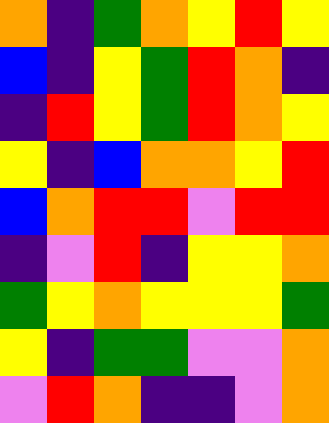[["orange", "indigo", "green", "orange", "yellow", "red", "yellow"], ["blue", "indigo", "yellow", "green", "red", "orange", "indigo"], ["indigo", "red", "yellow", "green", "red", "orange", "yellow"], ["yellow", "indigo", "blue", "orange", "orange", "yellow", "red"], ["blue", "orange", "red", "red", "violet", "red", "red"], ["indigo", "violet", "red", "indigo", "yellow", "yellow", "orange"], ["green", "yellow", "orange", "yellow", "yellow", "yellow", "green"], ["yellow", "indigo", "green", "green", "violet", "violet", "orange"], ["violet", "red", "orange", "indigo", "indigo", "violet", "orange"]]